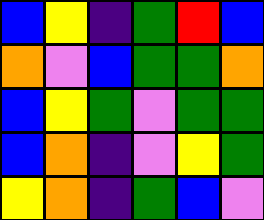[["blue", "yellow", "indigo", "green", "red", "blue"], ["orange", "violet", "blue", "green", "green", "orange"], ["blue", "yellow", "green", "violet", "green", "green"], ["blue", "orange", "indigo", "violet", "yellow", "green"], ["yellow", "orange", "indigo", "green", "blue", "violet"]]